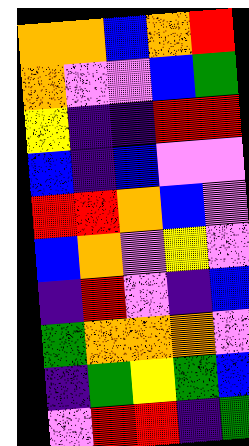[["orange", "orange", "blue", "orange", "red"], ["orange", "violet", "violet", "blue", "green"], ["yellow", "indigo", "indigo", "red", "red"], ["blue", "indigo", "blue", "violet", "violet"], ["red", "red", "orange", "blue", "violet"], ["blue", "orange", "violet", "yellow", "violet"], ["indigo", "red", "violet", "indigo", "blue"], ["green", "orange", "orange", "orange", "violet"], ["indigo", "green", "yellow", "green", "blue"], ["violet", "red", "red", "indigo", "green"]]